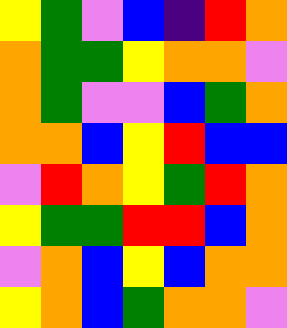[["yellow", "green", "violet", "blue", "indigo", "red", "orange"], ["orange", "green", "green", "yellow", "orange", "orange", "violet"], ["orange", "green", "violet", "violet", "blue", "green", "orange"], ["orange", "orange", "blue", "yellow", "red", "blue", "blue"], ["violet", "red", "orange", "yellow", "green", "red", "orange"], ["yellow", "green", "green", "red", "red", "blue", "orange"], ["violet", "orange", "blue", "yellow", "blue", "orange", "orange"], ["yellow", "orange", "blue", "green", "orange", "orange", "violet"]]